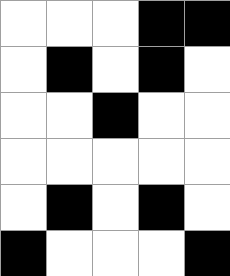[["white", "white", "white", "black", "black"], ["white", "black", "white", "black", "white"], ["white", "white", "black", "white", "white"], ["white", "white", "white", "white", "white"], ["white", "black", "white", "black", "white"], ["black", "white", "white", "white", "black"]]